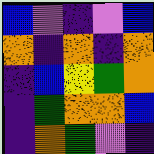[["blue", "violet", "indigo", "violet", "blue"], ["orange", "indigo", "orange", "indigo", "orange"], ["indigo", "blue", "yellow", "green", "orange"], ["indigo", "green", "orange", "orange", "blue"], ["indigo", "orange", "green", "violet", "indigo"]]